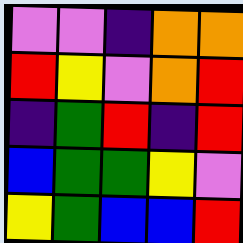[["violet", "violet", "indigo", "orange", "orange"], ["red", "yellow", "violet", "orange", "red"], ["indigo", "green", "red", "indigo", "red"], ["blue", "green", "green", "yellow", "violet"], ["yellow", "green", "blue", "blue", "red"]]